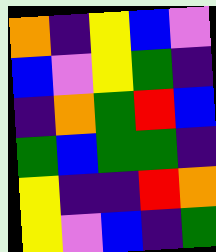[["orange", "indigo", "yellow", "blue", "violet"], ["blue", "violet", "yellow", "green", "indigo"], ["indigo", "orange", "green", "red", "blue"], ["green", "blue", "green", "green", "indigo"], ["yellow", "indigo", "indigo", "red", "orange"], ["yellow", "violet", "blue", "indigo", "green"]]